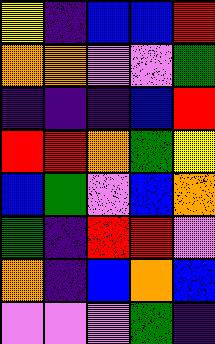[["yellow", "indigo", "blue", "blue", "red"], ["orange", "orange", "violet", "violet", "green"], ["indigo", "indigo", "indigo", "blue", "red"], ["red", "red", "orange", "green", "yellow"], ["blue", "green", "violet", "blue", "orange"], ["green", "indigo", "red", "red", "violet"], ["orange", "indigo", "blue", "orange", "blue"], ["violet", "violet", "violet", "green", "indigo"]]